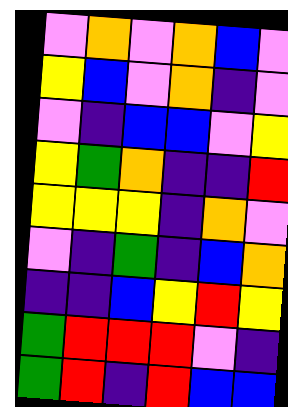[["violet", "orange", "violet", "orange", "blue", "violet"], ["yellow", "blue", "violet", "orange", "indigo", "violet"], ["violet", "indigo", "blue", "blue", "violet", "yellow"], ["yellow", "green", "orange", "indigo", "indigo", "red"], ["yellow", "yellow", "yellow", "indigo", "orange", "violet"], ["violet", "indigo", "green", "indigo", "blue", "orange"], ["indigo", "indigo", "blue", "yellow", "red", "yellow"], ["green", "red", "red", "red", "violet", "indigo"], ["green", "red", "indigo", "red", "blue", "blue"]]